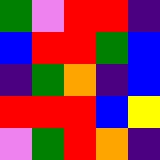[["green", "violet", "red", "red", "indigo"], ["blue", "red", "red", "green", "blue"], ["indigo", "green", "orange", "indigo", "blue"], ["red", "red", "red", "blue", "yellow"], ["violet", "green", "red", "orange", "indigo"]]